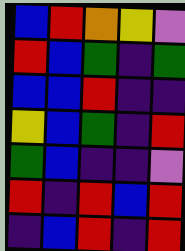[["blue", "red", "orange", "yellow", "violet"], ["red", "blue", "green", "indigo", "green"], ["blue", "blue", "red", "indigo", "indigo"], ["yellow", "blue", "green", "indigo", "red"], ["green", "blue", "indigo", "indigo", "violet"], ["red", "indigo", "red", "blue", "red"], ["indigo", "blue", "red", "indigo", "red"]]